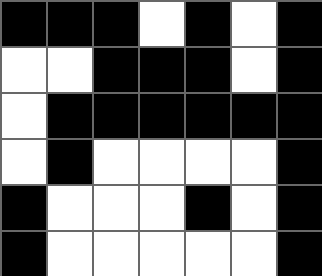[["black", "black", "black", "white", "black", "white", "black"], ["white", "white", "black", "black", "black", "white", "black"], ["white", "black", "black", "black", "black", "black", "black"], ["white", "black", "white", "white", "white", "white", "black"], ["black", "white", "white", "white", "black", "white", "black"], ["black", "white", "white", "white", "white", "white", "black"]]